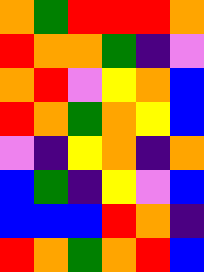[["orange", "green", "red", "red", "red", "orange"], ["red", "orange", "orange", "green", "indigo", "violet"], ["orange", "red", "violet", "yellow", "orange", "blue"], ["red", "orange", "green", "orange", "yellow", "blue"], ["violet", "indigo", "yellow", "orange", "indigo", "orange"], ["blue", "green", "indigo", "yellow", "violet", "blue"], ["blue", "blue", "blue", "red", "orange", "indigo"], ["red", "orange", "green", "orange", "red", "blue"]]